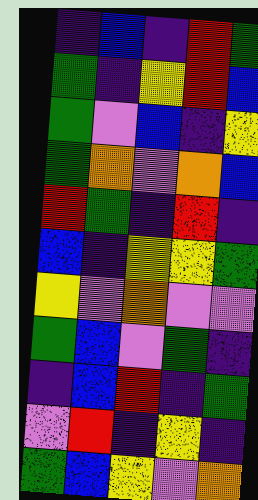[["indigo", "blue", "indigo", "red", "green"], ["green", "indigo", "yellow", "red", "blue"], ["green", "violet", "blue", "indigo", "yellow"], ["green", "orange", "violet", "orange", "blue"], ["red", "green", "indigo", "red", "indigo"], ["blue", "indigo", "yellow", "yellow", "green"], ["yellow", "violet", "orange", "violet", "violet"], ["green", "blue", "violet", "green", "indigo"], ["indigo", "blue", "red", "indigo", "green"], ["violet", "red", "indigo", "yellow", "indigo"], ["green", "blue", "yellow", "violet", "orange"]]